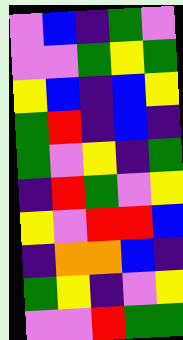[["violet", "blue", "indigo", "green", "violet"], ["violet", "violet", "green", "yellow", "green"], ["yellow", "blue", "indigo", "blue", "yellow"], ["green", "red", "indigo", "blue", "indigo"], ["green", "violet", "yellow", "indigo", "green"], ["indigo", "red", "green", "violet", "yellow"], ["yellow", "violet", "red", "red", "blue"], ["indigo", "orange", "orange", "blue", "indigo"], ["green", "yellow", "indigo", "violet", "yellow"], ["violet", "violet", "red", "green", "green"]]